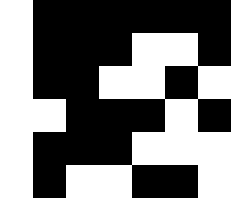[["white", "black", "black", "black", "black", "black", "black"], ["white", "black", "black", "black", "white", "white", "black"], ["white", "black", "black", "white", "white", "black", "white"], ["white", "white", "black", "black", "black", "white", "black"], ["white", "black", "black", "black", "white", "white", "white"], ["white", "black", "white", "white", "black", "black", "white"]]